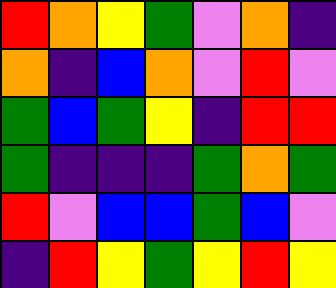[["red", "orange", "yellow", "green", "violet", "orange", "indigo"], ["orange", "indigo", "blue", "orange", "violet", "red", "violet"], ["green", "blue", "green", "yellow", "indigo", "red", "red"], ["green", "indigo", "indigo", "indigo", "green", "orange", "green"], ["red", "violet", "blue", "blue", "green", "blue", "violet"], ["indigo", "red", "yellow", "green", "yellow", "red", "yellow"]]